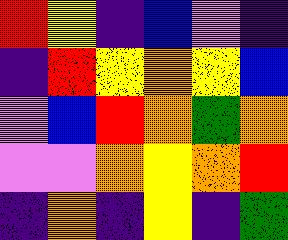[["red", "yellow", "indigo", "blue", "violet", "indigo"], ["indigo", "red", "yellow", "orange", "yellow", "blue"], ["violet", "blue", "red", "orange", "green", "orange"], ["violet", "violet", "orange", "yellow", "orange", "red"], ["indigo", "orange", "indigo", "yellow", "indigo", "green"]]